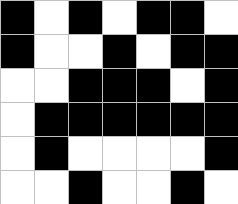[["black", "white", "black", "white", "black", "black", "white"], ["black", "white", "white", "black", "white", "black", "black"], ["white", "white", "black", "black", "black", "white", "black"], ["white", "black", "black", "black", "black", "black", "black"], ["white", "black", "white", "white", "white", "white", "black"], ["white", "white", "black", "white", "white", "black", "white"]]